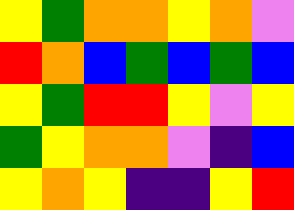[["yellow", "green", "orange", "orange", "yellow", "orange", "violet"], ["red", "orange", "blue", "green", "blue", "green", "blue"], ["yellow", "green", "red", "red", "yellow", "violet", "yellow"], ["green", "yellow", "orange", "orange", "violet", "indigo", "blue"], ["yellow", "orange", "yellow", "indigo", "indigo", "yellow", "red"]]